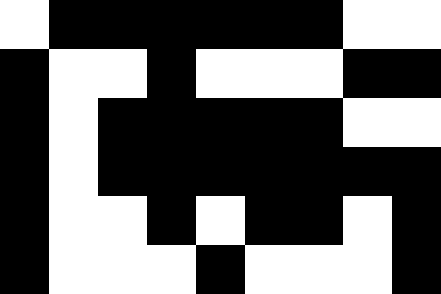[["white", "black", "black", "black", "black", "black", "black", "white", "white"], ["black", "white", "white", "black", "white", "white", "white", "black", "black"], ["black", "white", "black", "black", "black", "black", "black", "white", "white"], ["black", "white", "black", "black", "black", "black", "black", "black", "black"], ["black", "white", "white", "black", "white", "black", "black", "white", "black"], ["black", "white", "white", "white", "black", "white", "white", "white", "black"]]